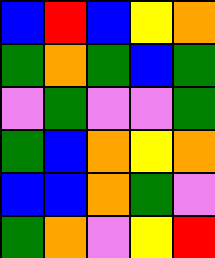[["blue", "red", "blue", "yellow", "orange"], ["green", "orange", "green", "blue", "green"], ["violet", "green", "violet", "violet", "green"], ["green", "blue", "orange", "yellow", "orange"], ["blue", "blue", "orange", "green", "violet"], ["green", "orange", "violet", "yellow", "red"]]